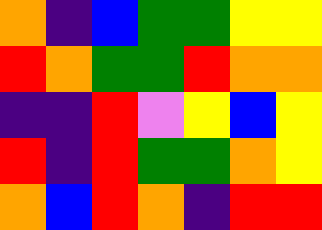[["orange", "indigo", "blue", "green", "green", "yellow", "yellow"], ["red", "orange", "green", "green", "red", "orange", "orange"], ["indigo", "indigo", "red", "violet", "yellow", "blue", "yellow"], ["red", "indigo", "red", "green", "green", "orange", "yellow"], ["orange", "blue", "red", "orange", "indigo", "red", "red"]]